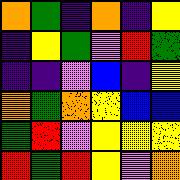[["orange", "green", "indigo", "orange", "indigo", "yellow"], ["indigo", "yellow", "green", "violet", "red", "green"], ["indigo", "indigo", "violet", "blue", "indigo", "yellow"], ["orange", "green", "orange", "yellow", "blue", "blue"], ["green", "red", "violet", "yellow", "yellow", "yellow"], ["red", "green", "red", "yellow", "violet", "orange"]]